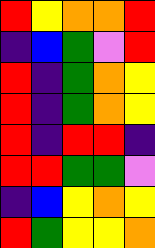[["red", "yellow", "orange", "orange", "red"], ["indigo", "blue", "green", "violet", "red"], ["red", "indigo", "green", "orange", "yellow"], ["red", "indigo", "green", "orange", "yellow"], ["red", "indigo", "red", "red", "indigo"], ["red", "red", "green", "green", "violet"], ["indigo", "blue", "yellow", "orange", "yellow"], ["red", "green", "yellow", "yellow", "orange"]]